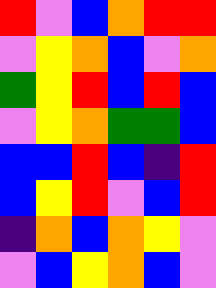[["red", "violet", "blue", "orange", "red", "red"], ["violet", "yellow", "orange", "blue", "violet", "orange"], ["green", "yellow", "red", "blue", "red", "blue"], ["violet", "yellow", "orange", "green", "green", "blue"], ["blue", "blue", "red", "blue", "indigo", "red"], ["blue", "yellow", "red", "violet", "blue", "red"], ["indigo", "orange", "blue", "orange", "yellow", "violet"], ["violet", "blue", "yellow", "orange", "blue", "violet"]]